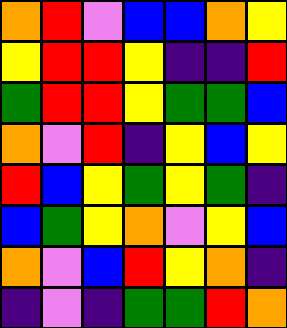[["orange", "red", "violet", "blue", "blue", "orange", "yellow"], ["yellow", "red", "red", "yellow", "indigo", "indigo", "red"], ["green", "red", "red", "yellow", "green", "green", "blue"], ["orange", "violet", "red", "indigo", "yellow", "blue", "yellow"], ["red", "blue", "yellow", "green", "yellow", "green", "indigo"], ["blue", "green", "yellow", "orange", "violet", "yellow", "blue"], ["orange", "violet", "blue", "red", "yellow", "orange", "indigo"], ["indigo", "violet", "indigo", "green", "green", "red", "orange"]]